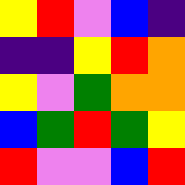[["yellow", "red", "violet", "blue", "indigo"], ["indigo", "indigo", "yellow", "red", "orange"], ["yellow", "violet", "green", "orange", "orange"], ["blue", "green", "red", "green", "yellow"], ["red", "violet", "violet", "blue", "red"]]